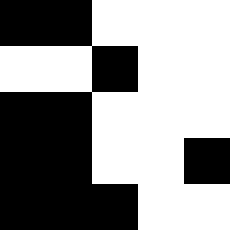[["black", "black", "white", "white", "white"], ["white", "white", "black", "white", "white"], ["black", "black", "white", "white", "white"], ["black", "black", "white", "white", "black"], ["black", "black", "black", "white", "white"]]